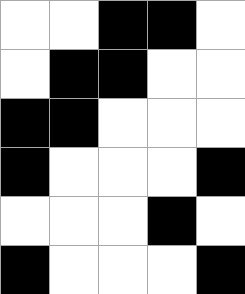[["white", "white", "black", "black", "white"], ["white", "black", "black", "white", "white"], ["black", "black", "white", "white", "white"], ["black", "white", "white", "white", "black"], ["white", "white", "white", "black", "white"], ["black", "white", "white", "white", "black"]]